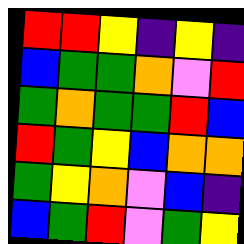[["red", "red", "yellow", "indigo", "yellow", "indigo"], ["blue", "green", "green", "orange", "violet", "red"], ["green", "orange", "green", "green", "red", "blue"], ["red", "green", "yellow", "blue", "orange", "orange"], ["green", "yellow", "orange", "violet", "blue", "indigo"], ["blue", "green", "red", "violet", "green", "yellow"]]